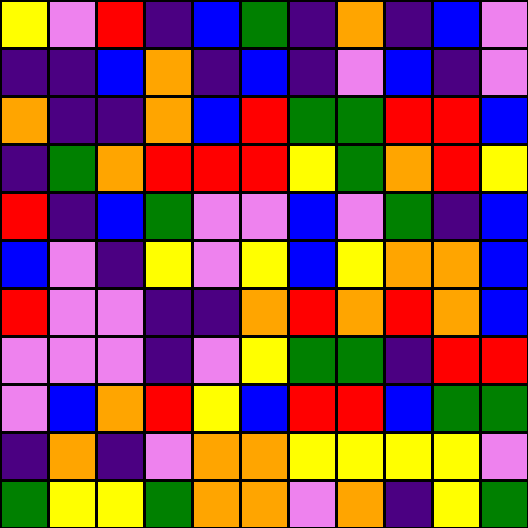[["yellow", "violet", "red", "indigo", "blue", "green", "indigo", "orange", "indigo", "blue", "violet"], ["indigo", "indigo", "blue", "orange", "indigo", "blue", "indigo", "violet", "blue", "indigo", "violet"], ["orange", "indigo", "indigo", "orange", "blue", "red", "green", "green", "red", "red", "blue"], ["indigo", "green", "orange", "red", "red", "red", "yellow", "green", "orange", "red", "yellow"], ["red", "indigo", "blue", "green", "violet", "violet", "blue", "violet", "green", "indigo", "blue"], ["blue", "violet", "indigo", "yellow", "violet", "yellow", "blue", "yellow", "orange", "orange", "blue"], ["red", "violet", "violet", "indigo", "indigo", "orange", "red", "orange", "red", "orange", "blue"], ["violet", "violet", "violet", "indigo", "violet", "yellow", "green", "green", "indigo", "red", "red"], ["violet", "blue", "orange", "red", "yellow", "blue", "red", "red", "blue", "green", "green"], ["indigo", "orange", "indigo", "violet", "orange", "orange", "yellow", "yellow", "yellow", "yellow", "violet"], ["green", "yellow", "yellow", "green", "orange", "orange", "violet", "orange", "indigo", "yellow", "green"]]